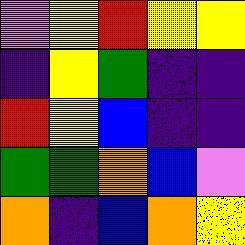[["violet", "yellow", "red", "yellow", "yellow"], ["indigo", "yellow", "green", "indigo", "indigo"], ["red", "yellow", "blue", "indigo", "indigo"], ["green", "green", "orange", "blue", "violet"], ["orange", "indigo", "blue", "orange", "yellow"]]